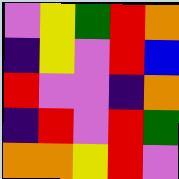[["violet", "yellow", "green", "red", "orange"], ["indigo", "yellow", "violet", "red", "blue"], ["red", "violet", "violet", "indigo", "orange"], ["indigo", "red", "violet", "red", "green"], ["orange", "orange", "yellow", "red", "violet"]]